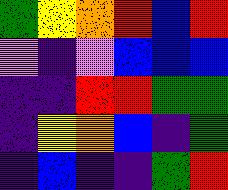[["green", "yellow", "orange", "red", "blue", "red"], ["violet", "indigo", "violet", "blue", "blue", "blue"], ["indigo", "indigo", "red", "red", "green", "green"], ["indigo", "yellow", "orange", "blue", "indigo", "green"], ["indigo", "blue", "indigo", "indigo", "green", "red"]]